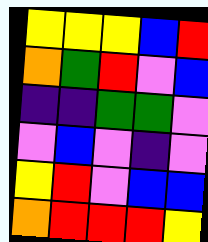[["yellow", "yellow", "yellow", "blue", "red"], ["orange", "green", "red", "violet", "blue"], ["indigo", "indigo", "green", "green", "violet"], ["violet", "blue", "violet", "indigo", "violet"], ["yellow", "red", "violet", "blue", "blue"], ["orange", "red", "red", "red", "yellow"]]